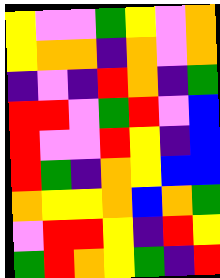[["yellow", "violet", "violet", "green", "yellow", "violet", "orange"], ["yellow", "orange", "orange", "indigo", "orange", "violet", "orange"], ["indigo", "violet", "indigo", "red", "orange", "indigo", "green"], ["red", "red", "violet", "green", "red", "violet", "blue"], ["red", "violet", "violet", "red", "yellow", "indigo", "blue"], ["red", "green", "indigo", "orange", "yellow", "blue", "blue"], ["orange", "yellow", "yellow", "orange", "blue", "orange", "green"], ["violet", "red", "red", "yellow", "indigo", "red", "yellow"], ["green", "red", "orange", "yellow", "green", "indigo", "red"]]